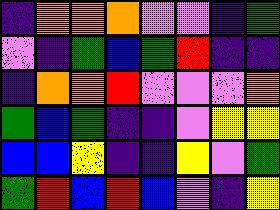[["indigo", "orange", "orange", "orange", "violet", "violet", "indigo", "green"], ["violet", "indigo", "green", "blue", "green", "red", "indigo", "indigo"], ["indigo", "orange", "orange", "red", "violet", "violet", "violet", "orange"], ["green", "blue", "green", "indigo", "indigo", "violet", "yellow", "yellow"], ["blue", "blue", "yellow", "indigo", "indigo", "yellow", "violet", "green"], ["green", "red", "blue", "red", "blue", "violet", "indigo", "yellow"]]